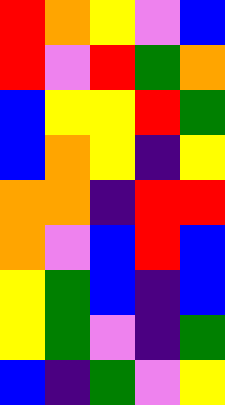[["red", "orange", "yellow", "violet", "blue"], ["red", "violet", "red", "green", "orange"], ["blue", "yellow", "yellow", "red", "green"], ["blue", "orange", "yellow", "indigo", "yellow"], ["orange", "orange", "indigo", "red", "red"], ["orange", "violet", "blue", "red", "blue"], ["yellow", "green", "blue", "indigo", "blue"], ["yellow", "green", "violet", "indigo", "green"], ["blue", "indigo", "green", "violet", "yellow"]]